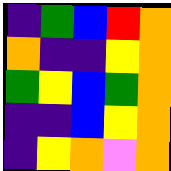[["indigo", "green", "blue", "red", "orange"], ["orange", "indigo", "indigo", "yellow", "orange"], ["green", "yellow", "blue", "green", "orange"], ["indigo", "indigo", "blue", "yellow", "orange"], ["indigo", "yellow", "orange", "violet", "orange"]]